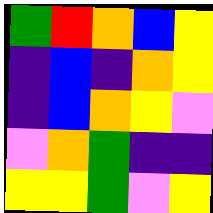[["green", "red", "orange", "blue", "yellow"], ["indigo", "blue", "indigo", "orange", "yellow"], ["indigo", "blue", "orange", "yellow", "violet"], ["violet", "orange", "green", "indigo", "indigo"], ["yellow", "yellow", "green", "violet", "yellow"]]